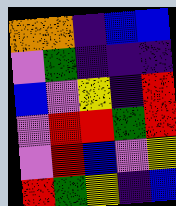[["orange", "orange", "indigo", "blue", "blue"], ["violet", "green", "indigo", "indigo", "indigo"], ["blue", "violet", "yellow", "indigo", "red"], ["violet", "red", "red", "green", "red"], ["violet", "red", "blue", "violet", "yellow"], ["red", "green", "yellow", "indigo", "blue"]]